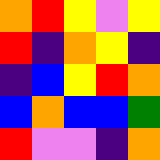[["orange", "red", "yellow", "violet", "yellow"], ["red", "indigo", "orange", "yellow", "indigo"], ["indigo", "blue", "yellow", "red", "orange"], ["blue", "orange", "blue", "blue", "green"], ["red", "violet", "violet", "indigo", "orange"]]